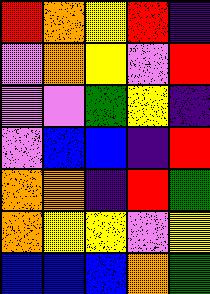[["red", "orange", "yellow", "red", "indigo"], ["violet", "orange", "yellow", "violet", "red"], ["violet", "violet", "green", "yellow", "indigo"], ["violet", "blue", "blue", "indigo", "red"], ["orange", "orange", "indigo", "red", "green"], ["orange", "yellow", "yellow", "violet", "yellow"], ["blue", "blue", "blue", "orange", "green"]]